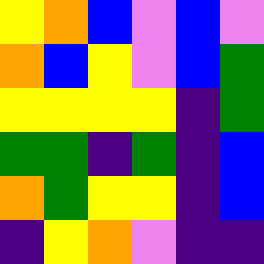[["yellow", "orange", "blue", "violet", "blue", "violet"], ["orange", "blue", "yellow", "violet", "blue", "green"], ["yellow", "yellow", "yellow", "yellow", "indigo", "green"], ["green", "green", "indigo", "green", "indigo", "blue"], ["orange", "green", "yellow", "yellow", "indigo", "blue"], ["indigo", "yellow", "orange", "violet", "indigo", "indigo"]]